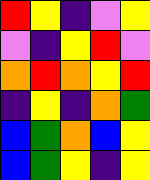[["red", "yellow", "indigo", "violet", "yellow"], ["violet", "indigo", "yellow", "red", "violet"], ["orange", "red", "orange", "yellow", "red"], ["indigo", "yellow", "indigo", "orange", "green"], ["blue", "green", "orange", "blue", "yellow"], ["blue", "green", "yellow", "indigo", "yellow"]]